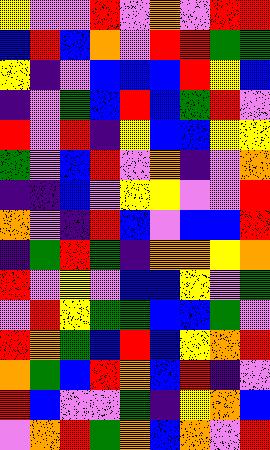[["yellow", "violet", "violet", "red", "violet", "orange", "violet", "red", "red"], ["blue", "red", "blue", "orange", "violet", "red", "red", "green", "green"], ["yellow", "indigo", "violet", "blue", "blue", "blue", "red", "yellow", "blue"], ["indigo", "violet", "green", "blue", "red", "blue", "green", "red", "violet"], ["red", "violet", "red", "indigo", "yellow", "blue", "blue", "yellow", "yellow"], ["green", "violet", "blue", "red", "violet", "orange", "indigo", "violet", "orange"], ["indigo", "indigo", "blue", "violet", "yellow", "yellow", "violet", "violet", "red"], ["orange", "violet", "indigo", "red", "blue", "violet", "blue", "blue", "red"], ["indigo", "green", "red", "green", "indigo", "orange", "orange", "yellow", "orange"], ["red", "violet", "yellow", "violet", "blue", "blue", "yellow", "violet", "green"], ["violet", "red", "yellow", "green", "green", "blue", "blue", "green", "violet"], ["red", "orange", "green", "blue", "red", "blue", "yellow", "orange", "red"], ["orange", "green", "blue", "red", "orange", "blue", "red", "indigo", "violet"], ["red", "blue", "violet", "violet", "green", "indigo", "yellow", "orange", "blue"], ["violet", "orange", "red", "green", "orange", "blue", "orange", "violet", "red"]]